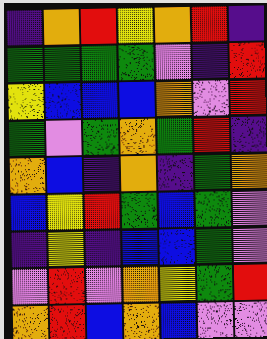[["indigo", "orange", "red", "yellow", "orange", "red", "indigo"], ["green", "green", "green", "green", "violet", "indigo", "red"], ["yellow", "blue", "blue", "blue", "orange", "violet", "red"], ["green", "violet", "green", "orange", "green", "red", "indigo"], ["orange", "blue", "indigo", "orange", "indigo", "green", "orange"], ["blue", "yellow", "red", "green", "blue", "green", "violet"], ["indigo", "yellow", "indigo", "blue", "blue", "green", "violet"], ["violet", "red", "violet", "orange", "yellow", "green", "red"], ["orange", "red", "blue", "orange", "blue", "violet", "violet"]]